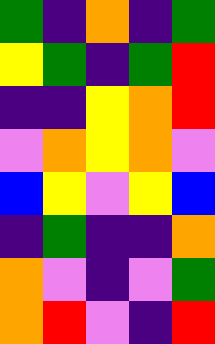[["green", "indigo", "orange", "indigo", "green"], ["yellow", "green", "indigo", "green", "red"], ["indigo", "indigo", "yellow", "orange", "red"], ["violet", "orange", "yellow", "orange", "violet"], ["blue", "yellow", "violet", "yellow", "blue"], ["indigo", "green", "indigo", "indigo", "orange"], ["orange", "violet", "indigo", "violet", "green"], ["orange", "red", "violet", "indigo", "red"]]